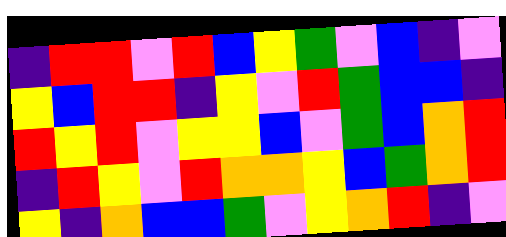[["indigo", "red", "red", "violet", "red", "blue", "yellow", "green", "violet", "blue", "indigo", "violet"], ["yellow", "blue", "red", "red", "indigo", "yellow", "violet", "red", "green", "blue", "blue", "indigo"], ["red", "yellow", "red", "violet", "yellow", "yellow", "blue", "violet", "green", "blue", "orange", "red"], ["indigo", "red", "yellow", "violet", "red", "orange", "orange", "yellow", "blue", "green", "orange", "red"], ["yellow", "indigo", "orange", "blue", "blue", "green", "violet", "yellow", "orange", "red", "indigo", "violet"]]